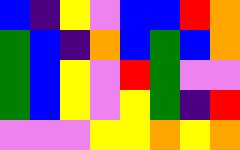[["blue", "indigo", "yellow", "violet", "blue", "blue", "red", "orange"], ["green", "blue", "indigo", "orange", "blue", "green", "blue", "orange"], ["green", "blue", "yellow", "violet", "red", "green", "violet", "violet"], ["green", "blue", "yellow", "violet", "yellow", "green", "indigo", "red"], ["violet", "violet", "violet", "yellow", "yellow", "orange", "yellow", "orange"]]